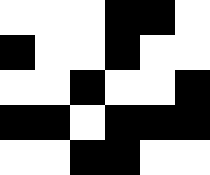[["white", "white", "white", "black", "black", "white"], ["black", "white", "white", "black", "white", "white"], ["white", "white", "black", "white", "white", "black"], ["black", "black", "white", "black", "black", "black"], ["white", "white", "black", "black", "white", "white"]]